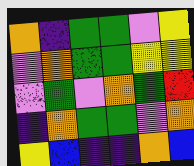[["orange", "indigo", "green", "green", "violet", "yellow"], ["violet", "orange", "green", "green", "yellow", "yellow"], ["violet", "green", "violet", "orange", "green", "red"], ["indigo", "orange", "green", "green", "violet", "orange"], ["yellow", "blue", "indigo", "indigo", "orange", "blue"]]